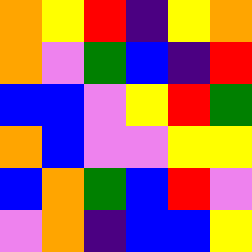[["orange", "yellow", "red", "indigo", "yellow", "orange"], ["orange", "violet", "green", "blue", "indigo", "red"], ["blue", "blue", "violet", "yellow", "red", "green"], ["orange", "blue", "violet", "violet", "yellow", "yellow"], ["blue", "orange", "green", "blue", "red", "violet"], ["violet", "orange", "indigo", "blue", "blue", "yellow"]]